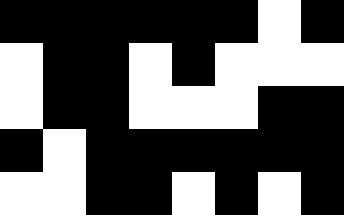[["black", "black", "black", "black", "black", "black", "white", "black"], ["white", "black", "black", "white", "black", "white", "white", "white"], ["white", "black", "black", "white", "white", "white", "black", "black"], ["black", "white", "black", "black", "black", "black", "black", "black"], ["white", "white", "black", "black", "white", "black", "white", "black"]]